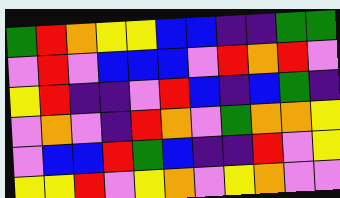[["green", "red", "orange", "yellow", "yellow", "blue", "blue", "indigo", "indigo", "green", "green"], ["violet", "red", "violet", "blue", "blue", "blue", "violet", "red", "orange", "red", "violet"], ["yellow", "red", "indigo", "indigo", "violet", "red", "blue", "indigo", "blue", "green", "indigo"], ["violet", "orange", "violet", "indigo", "red", "orange", "violet", "green", "orange", "orange", "yellow"], ["violet", "blue", "blue", "red", "green", "blue", "indigo", "indigo", "red", "violet", "yellow"], ["yellow", "yellow", "red", "violet", "yellow", "orange", "violet", "yellow", "orange", "violet", "violet"]]